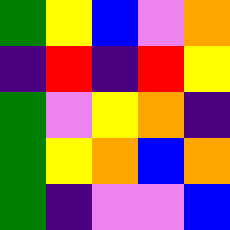[["green", "yellow", "blue", "violet", "orange"], ["indigo", "red", "indigo", "red", "yellow"], ["green", "violet", "yellow", "orange", "indigo"], ["green", "yellow", "orange", "blue", "orange"], ["green", "indigo", "violet", "violet", "blue"]]